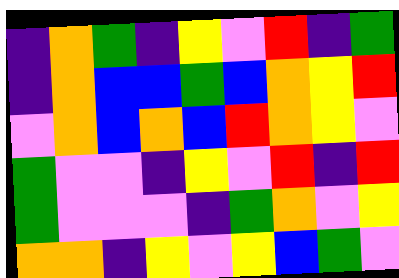[["indigo", "orange", "green", "indigo", "yellow", "violet", "red", "indigo", "green"], ["indigo", "orange", "blue", "blue", "green", "blue", "orange", "yellow", "red"], ["violet", "orange", "blue", "orange", "blue", "red", "orange", "yellow", "violet"], ["green", "violet", "violet", "indigo", "yellow", "violet", "red", "indigo", "red"], ["green", "violet", "violet", "violet", "indigo", "green", "orange", "violet", "yellow"], ["orange", "orange", "indigo", "yellow", "violet", "yellow", "blue", "green", "violet"]]